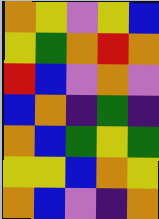[["orange", "yellow", "violet", "yellow", "blue"], ["yellow", "green", "orange", "red", "orange"], ["red", "blue", "violet", "orange", "violet"], ["blue", "orange", "indigo", "green", "indigo"], ["orange", "blue", "green", "yellow", "green"], ["yellow", "yellow", "blue", "orange", "yellow"], ["orange", "blue", "violet", "indigo", "orange"]]